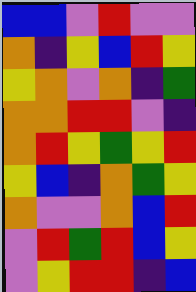[["blue", "blue", "violet", "red", "violet", "violet"], ["orange", "indigo", "yellow", "blue", "red", "yellow"], ["yellow", "orange", "violet", "orange", "indigo", "green"], ["orange", "orange", "red", "red", "violet", "indigo"], ["orange", "red", "yellow", "green", "yellow", "red"], ["yellow", "blue", "indigo", "orange", "green", "yellow"], ["orange", "violet", "violet", "orange", "blue", "red"], ["violet", "red", "green", "red", "blue", "yellow"], ["violet", "yellow", "red", "red", "indigo", "blue"]]